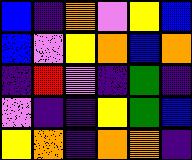[["blue", "indigo", "orange", "violet", "yellow", "blue"], ["blue", "violet", "yellow", "orange", "blue", "orange"], ["indigo", "red", "violet", "indigo", "green", "indigo"], ["violet", "indigo", "indigo", "yellow", "green", "blue"], ["yellow", "orange", "indigo", "orange", "orange", "indigo"]]